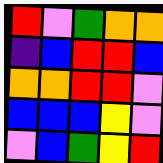[["red", "violet", "green", "orange", "orange"], ["indigo", "blue", "red", "red", "blue"], ["orange", "orange", "red", "red", "violet"], ["blue", "blue", "blue", "yellow", "violet"], ["violet", "blue", "green", "yellow", "red"]]